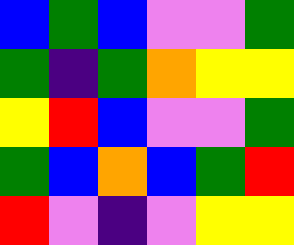[["blue", "green", "blue", "violet", "violet", "green"], ["green", "indigo", "green", "orange", "yellow", "yellow"], ["yellow", "red", "blue", "violet", "violet", "green"], ["green", "blue", "orange", "blue", "green", "red"], ["red", "violet", "indigo", "violet", "yellow", "yellow"]]